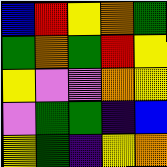[["blue", "red", "yellow", "orange", "green"], ["green", "orange", "green", "red", "yellow"], ["yellow", "violet", "violet", "orange", "yellow"], ["violet", "green", "green", "indigo", "blue"], ["yellow", "green", "indigo", "yellow", "orange"]]